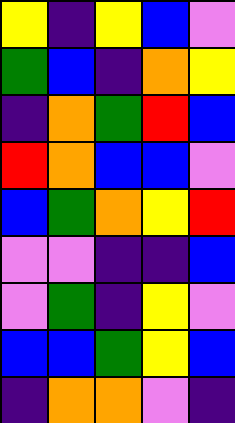[["yellow", "indigo", "yellow", "blue", "violet"], ["green", "blue", "indigo", "orange", "yellow"], ["indigo", "orange", "green", "red", "blue"], ["red", "orange", "blue", "blue", "violet"], ["blue", "green", "orange", "yellow", "red"], ["violet", "violet", "indigo", "indigo", "blue"], ["violet", "green", "indigo", "yellow", "violet"], ["blue", "blue", "green", "yellow", "blue"], ["indigo", "orange", "orange", "violet", "indigo"]]